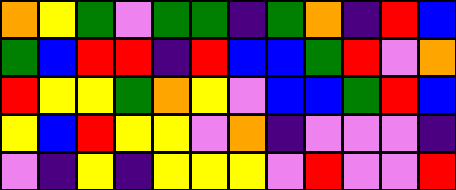[["orange", "yellow", "green", "violet", "green", "green", "indigo", "green", "orange", "indigo", "red", "blue"], ["green", "blue", "red", "red", "indigo", "red", "blue", "blue", "green", "red", "violet", "orange"], ["red", "yellow", "yellow", "green", "orange", "yellow", "violet", "blue", "blue", "green", "red", "blue"], ["yellow", "blue", "red", "yellow", "yellow", "violet", "orange", "indigo", "violet", "violet", "violet", "indigo"], ["violet", "indigo", "yellow", "indigo", "yellow", "yellow", "yellow", "violet", "red", "violet", "violet", "red"]]